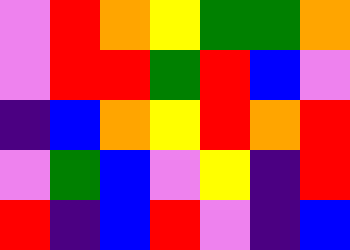[["violet", "red", "orange", "yellow", "green", "green", "orange"], ["violet", "red", "red", "green", "red", "blue", "violet"], ["indigo", "blue", "orange", "yellow", "red", "orange", "red"], ["violet", "green", "blue", "violet", "yellow", "indigo", "red"], ["red", "indigo", "blue", "red", "violet", "indigo", "blue"]]